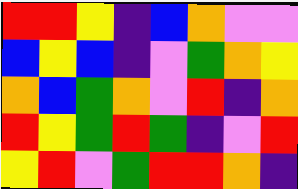[["red", "red", "yellow", "indigo", "blue", "orange", "violet", "violet"], ["blue", "yellow", "blue", "indigo", "violet", "green", "orange", "yellow"], ["orange", "blue", "green", "orange", "violet", "red", "indigo", "orange"], ["red", "yellow", "green", "red", "green", "indigo", "violet", "red"], ["yellow", "red", "violet", "green", "red", "red", "orange", "indigo"]]